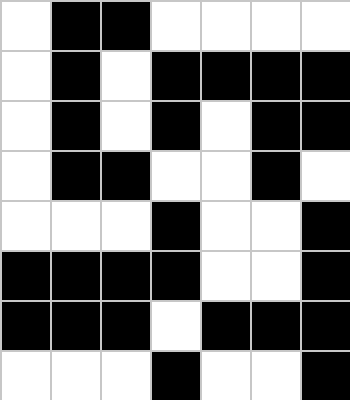[["white", "black", "black", "white", "white", "white", "white"], ["white", "black", "white", "black", "black", "black", "black"], ["white", "black", "white", "black", "white", "black", "black"], ["white", "black", "black", "white", "white", "black", "white"], ["white", "white", "white", "black", "white", "white", "black"], ["black", "black", "black", "black", "white", "white", "black"], ["black", "black", "black", "white", "black", "black", "black"], ["white", "white", "white", "black", "white", "white", "black"]]